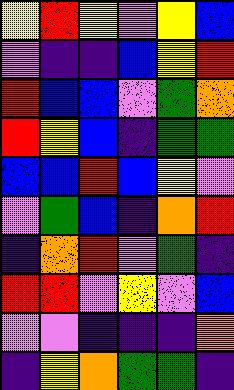[["yellow", "red", "yellow", "violet", "yellow", "blue"], ["violet", "indigo", "indigo", "blue", "yellow", "red"], ["red", "blue", "blue", "violet", "green", "orange"], ["red", "yellow", "blue", "indigo", "green", "green"], ["blue", "blue", "red", "blue", "yellow", "violet"], ["violet", "green", "blue", "indigo", "orange", "red"], ["indigo", "orange", "red", "violet", "green", "indigo"], ["red", "red", "violet", "yellow", "violet", "blue"], ["violet", "violet", "indigo", "indigo", "indigo", "orange"], ["indigo", "yellow", "orange", "green", "green", "indigo"]]